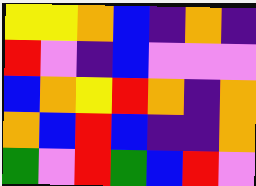[["yellow", "yellow", "orange", "blue", "indigo", "orange", "indigo"], ["red", "violet", "indigo", "blue", "violet", "violet", "violet"], ["blue", "orange", "yellow", "red", "orange", "indigo", "orange"], ["orange", "blue", "red", "blue", "indigo", "indigo", "orange"], ["green", "violet", "red", "green", "blue", "red", "violet"]]